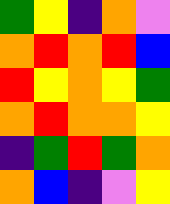[["green", "yellow", "indigo", "orange", "violet"], ["orange", "red", "orange", "red", "blue"], ["red", "yellow", "orange", "yellow", "green"], ["orange", "red", "orange", "orange", "yellow"], ["indigo", "green", "red", "green", "orange"], ["orange", "blue", "indigo", "violet", "yellow"]]